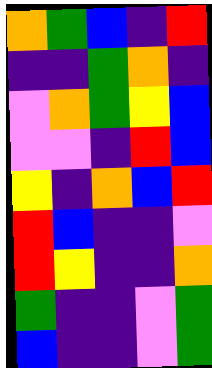[["orange", "green", "blue", "indigo", "red"], ["indigo", "indigo", "green", "orange", "indigo"], ["violet", "orange", "green", "yellow", "blue"], ["violet", "violet", "indigo", "red", "blue"], ["yellow", "indigo", "orange", "blue", "red"], ["red", "blue", "indigo", "indigo", "violet"], ["red", "yellow", "indigo", "indigo", "orange"], ["green", "indigo", "indigo", "violet", "green"], ["blue", "indigo", "indigo", "violet", "green"]]